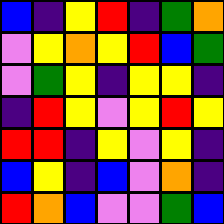[["blue", "indigo", "yellow", "red", "indigo", "green", "orange"], ["violet", "yellow", "orange", "yellow", "red", "blue", "green"], ["violet", "green", "yellow", "indigo", "yellow", "yellow", "indigo"], ["indigo", "red", "yellow", "violet", "yellow", "red", "yellow"], ["red", "red", "indigo", "yellow", "violet", "yellow", "indigo"], ["blue", "yellow", "indigo", "blue", "violet", "orange", "indigo"], ["red", "orange", "blue", "violet", "violet", "green", "blue"]]